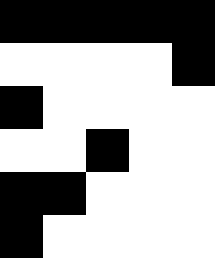[["black", "black", "black", "black", "black"], ["white", "white", "white", "white", "black"], ["black", "white", "white", "white", "white"], ["white", "white", "black", "white", "white"], ["black", "black", "white", "white", "white"], ["black", "white", "white", "white", "white"]]